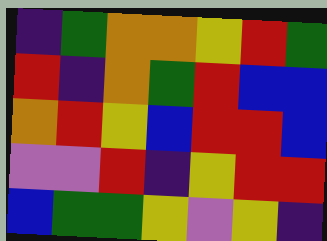[["indigo", "green", "orange", "orange", "yellow", "red", "green"], ["red", "indigo", "orange", "green", "red", "blue", "blue"], ["orange", "red", "yellow", "blue", "red", "red", "blue"], ["violet", "violet", "red", "indigo", "yellow", "red", "red"], ["blue", "green", "green", "yellow", "violet", "yellow", "indigo"]]